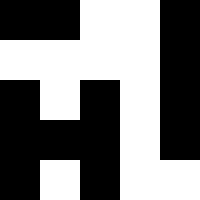[["black", "black", "white", "white", "black"], ["white", "white", "white", "white", "black"], ["black", "white", "black", "white", "black"], ["black", "black", "black", "white", "black"], ["black", "white", "black", "white", "white"]]